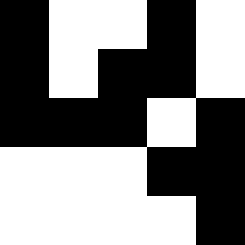[["black", "white", "white", "black", "white"], ["black", "white", "black", "black", "white"], ["black", "black", "black", "white", "black"], ["white", "white", "white", "black", "black"], ["white", "white", "white", "white", "black"]]